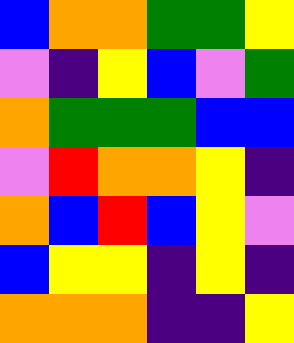[["blue", "orange", "orange", "green", "green", "yellow"], ["violet", "indigo", "yellow", "blue", "violet", "green"], ["orange", "green", "green", "green", "blue", "blue"], ["violet", "red", "orange", "orange", "yellow", "indigo"], ["orange", "blue", "red", "blue", "yellow", "violet"], ["blue", "yellow", "yellow", "indigo", "yellow", "indigo"], ["orange", "orange", "orange", "indigo", "indigo", "yellow"]]